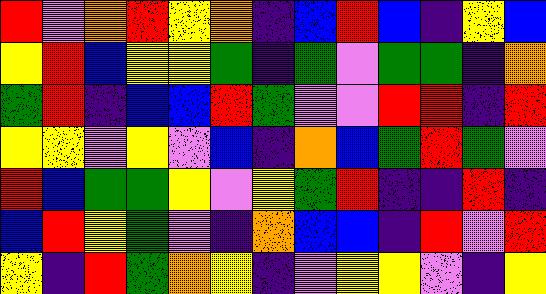[["red", "violet", "orange", "red", "yellow", "orange", "indigo", "blue", "red", "blue", "indigo", "yellow", "blue"], ["yellow", "red", "blue", "yellow", "yellow", "green", "indigo", "green", "violet", "green", "green", "indigo", "orange"], ["green", "red", "indigo", "blue", "blue", "red", "green", "violet", "violet", "red", "red", "indigo", "red"], ["yellow", "yellow", "violet", "yellow", "violet", "blue", "indigo", "orange", "blue", "green", "red", "green", "violet"], ["red", "blue", "green", "green", "yellow", "violet", "yellow", "green", "red", "indigo", "indigo", "red", "indigo"], ["blue", "red", "yellow", "green", "violet", "indigo", "orange", "blue", "blue", "indigo", "red", "violet", "red"], ["yellow", "indigo", "red", "green", "orange", "yellow", "indigo", "violet", "yellow", "yellow", "violet", "indigo", "yellow"]]